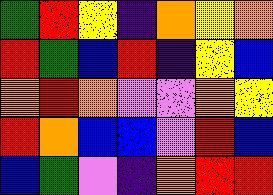[["green", "red", "yellow", "indigo", "orange", "yellow", "orange"], ["red", "green", "blue", "red", "indigo", "yellow", "blue"], ["orange", "red", "orange", "violet", "violet", "orange", "yellow"], ["red", "orange", "blue", "blue", "violet", "red", "blue"], ["blue", "green", "violet", "indigo", "orange", "red", "red"]]